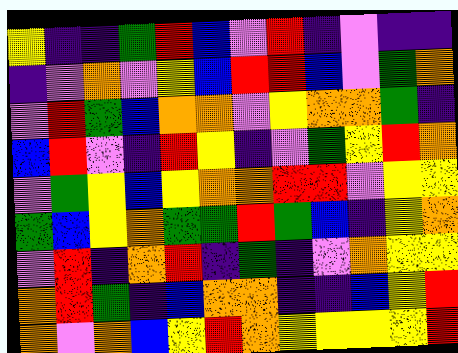[["yellow", "indigo", "indigo", "green", "red", "blue", "violet", "red", "indigo", "violet", "indigo", "indigo"], ["indigo", "violet", "orange", "violet", "yellow", "blue", "red", "red", "blue", "violet", "green", "orange"], ["violet", "red", "green", "blue", "orange", "orange", "violet", "yellow", "orange", "orange", "green", "indigo"], ["blue", "red", "violet", "indigo", "red", "yellow", "indigo", "violet", "green", "yellow", "red", "orange"], ["violet", "green", "yellow", "blue", "yellow", "orange", "orange", "red", "red", "violet", "yellow", "yellow"], ["green", "blue", "yellow", "orange", "green", "green", "red", "green", "blue", "indigo", "yellow", "orange"], ["violet", "red", "indigo", "orange", "red", "indigo", "green", "indigo", "violet", "orange", "yellow", "yellow"], ["orange", "red", "green", "indigo", "blue", "orange", "orange", "indigo", "indigo", "blue", "yellow", "red"], ["orange", "violet", "orange", "blue", "yellow", "red", "orange", "yellow", "yellow", "yellow", "yellow", "red"]]